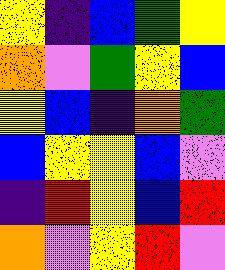[["yellow", "indigo", "blue", "green", "yellow"], ["orange", "violet", "green", "yellow", "blue"], ["yellow", "blue", "indigo", "orange", "green"], ["blue", "yellow", "yellow", "blue", "violet"], ["indigo", "red", "yellow", "blue", "red"], ["orange", "violet", "yellow", "red", "violet"]]